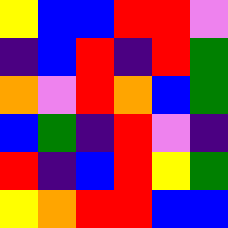[["yellow", "blue", "blue", "red", "red", "violet"], ["indigo", "blue", "red", "indigo", "red", "green"], ["orange", "violet", "red", "orange", "blue", "green"], ["blue", "green", "indigo", "red", "violet", "indigo"], ["red", "indigo", "blue", "red", "yellow", "green"], ["yellow", "orange", "red", "red", "blue", "blue"]]